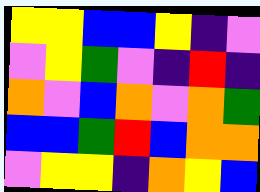[["yellow", "yellow", "blue", "blue", "yellow", "indigo", "violet"], ["violet", "yellow", "green", "violet", "indigo", "red", "indigo"], ["orange", "violet", "blue", "orange", "violet", "orange", "green"], ["blue", "blue", "green", "red", "blue", "orange", "orange"], ["violet", "yellow", "yellow", "indigo", "orange", "yellow", "blue"]]